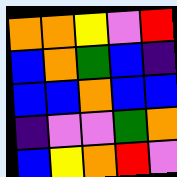[["orange", "orange", "yellow", "violet", "red"], ["blue", "orange", "green", "blue", "indigo"], ["blue", "blue", "orange", "blue", "blue"], ["indigo", "violet", "violet", "green", "orange"], ["blue", "yellow", "orange", "red", "violet"]]